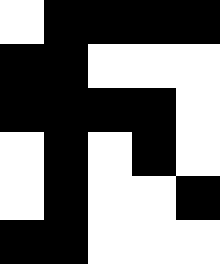[["white", "black", "black", "black", "black"], ["black", "black", "white", "white", "white"], ["black", "black", "black", "black", "white"], ["white", "black", "white", "black", "white"], ["white", "black", "white", "white", "black"], ["black", "black", "white", "white", "white"]]